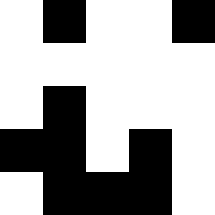[["white", "black", "white", "white", "black"], ["white", "white", "white", "white", "white"], ["white", "black", "white", "white", "white"], ["black", "black", "white", "black", "white"], ["white", "black", "black", "black", "white"]]